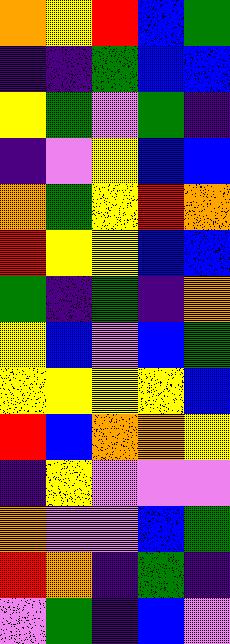[["orange", "yellow", "red", "blue", "green"], ["indigo", "indigo", "green", "blue", "blue"], ["yellow", "green", "violet", "green", "indigo"], ["indigo", "violet", "yellow", "blue", "blue"], ["orange", "green", "yellow", "red", "orange"], ["red", "yellow", "yellow", "blue", "blue"], ["green", "indigo", "green", "indigo", "orange"], ["yellow", "blue", "violet", "blue", "green"], ["yellow", "yellow", "yellow", "yellow", "blue"], ["red", "blue", "orange", "orange", "yellow"], ["indigo", "yellow", "violet", "violet", "violet"], ["orange", "violet", "violet", "blue", "green"], ["red", "orange", "indigo", "green", "indigo"], ["violet", "green", "indigo", "blue", "violet"]]